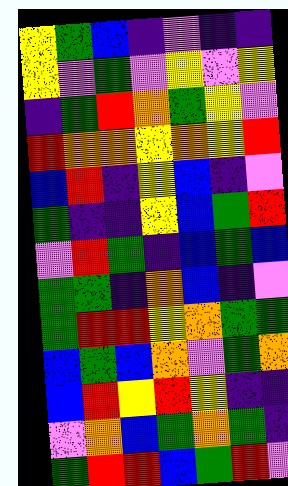[["yellow", "green", "blue", "indigo", "violet", "indigo", "indigo"], ["yellow", "violet", "green", "violet", "yellow", "violet", "yellow"], ["indigo", "green", "red", "orange", "green", "yellow", "violet"], ["red", "orange", "orange", "yellow", "orange", "yellow", "red"], ["blue", "red", "indigo", "yellow", "blue", "indigo", "violet"], ["green", "indigo", "indigo", "yellow", "blue", "green", "red"], ["violet", "red", "green", "indigo", "blue", "green", "blue"], ["green", "green", "indigo", "orange", "blue", "indigo", "violet"], ["green", "red", "red", "yellow", "orange", "green", "green"], ["blue", "green", "blue", "orange", "violet", "green", "orange"], ["blue", "red", "yellow", "red", "yellow", "indigo", "indigo"], ["violet", "orange", "blue", "green", "orange", "green", "indigo"], ["green", "red", "red", "blue", "green", "red", "violet"]]